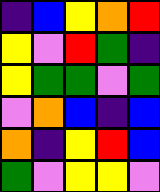[["indigo", "blue", "yellow", "orange", "red"], ["yellow", "violet", "red", "green", "indigo"], ["yellow", "green", "green", "violet", "green"], ["violet", "orange", "blue", "indigo", "blue"], ["orange", "indigo", "yellow", "red", "blue"], ["green", "violet", "yellow", "yellow", "violet"]]